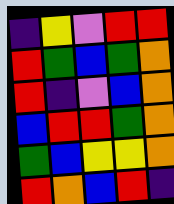[["indigo", "yellow", "violet", "red", "red"], ["red", "green", "blue", "green", "orange"], ["red", "indigo", "violet", "blue", "orange"], ["blue", "red", "red", "green", "orange"], ["green", "blue", "yellow", "yellow", "orange"], ["red", "orange", "blue", "red", "indigo"]]